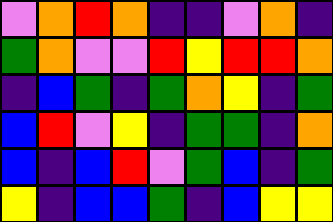[["violet", "orange", "red", "orange", "indigo", "indigo", "violet", "orange", "indigo"], ["green", "orange", "violet", "violet", "red", "yellow", "red", "red", "orange"], ["indigo", "blue", "green", "indigo", "green", "orange", "yellow", "indigo", "green"], ["blue", "red", "violet", "yellow", "indigo", "green", "green", "indigo", "orange"], ["blue", "indigo", "blue", "red", "violet", "green", "blue", "indigo", "green"], ["yellow", "indigo", "blue", "blue", "green", "indigo", "blue", "yellow", "yellow"]]